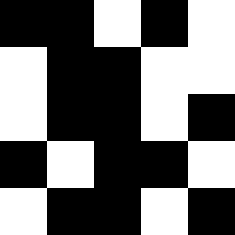[["black", "black", "white", "black", "white"], ["white", "black", "black", "white", "white"], ["white", "black", "black", "white", "black"], ["black", "white", "black", "black", "white"], ["white", "black", "black", "white", "black"]]